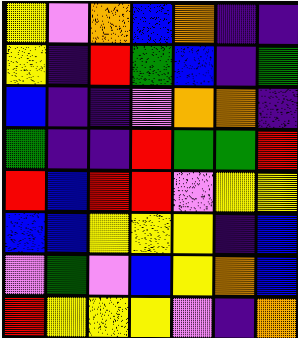[["yellow", "violet", "orange", "blue", "orange", "indigo", "indigo"], ["yellow", "indigo", "red", "green", "blue", "indigo", "green"], ["blue", "indigo", "indigo", "violet", "orange", "orange", "indigo"], ["green", "indigo", "indigo", "red", "green", "green", "red"], ["red", "blue", "red", "red", "violet", "yellow", "yellow"], ["blue", "blue", "yellow", "yellow", "yellow", "indigo", "blue"], ["violet", "green", "violet", "blue", "yellow", "orange", "blue"], ["red", "yellow", "yellow", "yellow", "violet", "indigo", "orange"]]